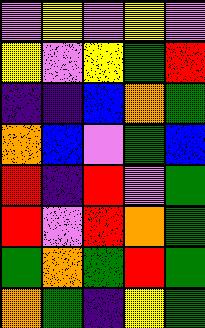[["violet", "yellow", "violet", "yellow", "violet"], ["yellow", "violet", "yellow", "green", "red"], ["indigo", "indigo", "blue", "orange", "green"], ["orange", "blue", "violet", "green", "blue"], ["red", "indigo", "red", "violet", "green"], ["red", "violet", "red", "orange", "green"], ["green", "orange", "green", "red", "green"], ["orange", "green", "indigo", "yellow", "green"]]